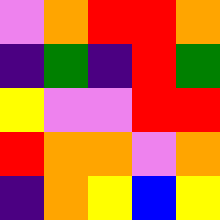[["violet", "orange", "red", "red", "orange"], ["indigo", "green", "indigo", "red", "green"], ["yellow", "violet", "violet", "red", "red"], ["red", "orange", "orange", "violet", "orange"], ["indigo", "orange", "yellow", "blue", "yellow"]]